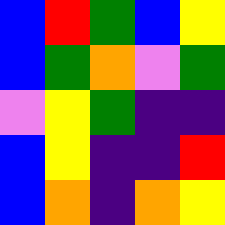[["blue", "red", "green", "blue", "yellow"], ["blue", "green", "orange", "violet", "green"], ["violet", "yellow", "green", "indigo", "indigo"], ["blue", "yellow", "indigo", "indigo", "red"], ["blue", "orange", "indigo", "orange", "yellow"]]